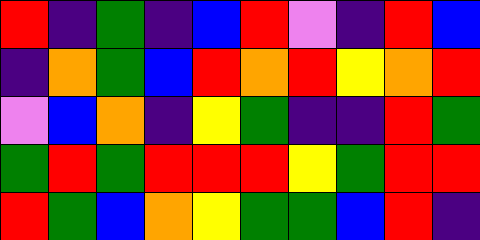[["red", "indigo", "green", "indigo", "blue", "red", "violet", "indigo", "red", "blue"], ["indigo", "orange", "green", "blue", "red", "orange", "red", "yellow", "orange", "red"], ["violet", "blue", "orange", "indigo", "yellow", "green", "indigo", "indigo", "red", "green"], ["green", "red", "green", "red", "red", "red", "yellow", "green", "red", "red"], ["red", "green", "blue", "orange", "yellow", "green", "green", "blue", "red", "indigo"]]